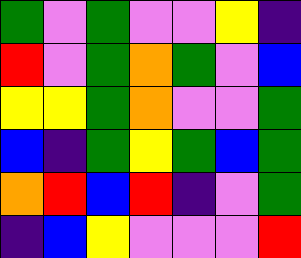[["green", "violet", "green", "violet", "violet", "yellow", "indigo"], ["red", "violet", "green", "orange", "green", "violet", "blue"], ["yellow", "yellow", "green", "orange", "violet", "violet", "green"], ["blue", "indigo", "green", "yellow", "green", "blue", "green"], ["orange", "red", "blue", "red", "indigo", "violet", "green"], ["indigo", "blue", "yellow", "violet", "violet", "violet", "red"]]